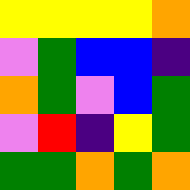[["yellow", "yellow", "yellow", "yellow", "orange"], ["violet", "green", "blue", "blue", "indigo"], ["orange", "green", "violet", "blue", "green"], ["violet", "red", "indigo", "yellow", "green"], ["green", "green", "orange", "green", "orange"]]